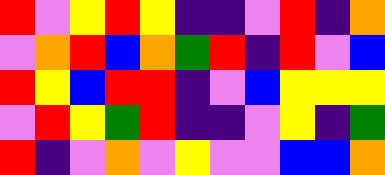[["red", "violet", "yellow", "red", "yellow", "indigo", "indigo", "violet", "red", "indigo", "orange"], ["violet", "orange", "red", "blue", "orange", "green", "red", "indigo", "red", "violet", "blue"], ["red", "yellow", "blue", "red", "red", "indigo", "violet", "blue", "yellow", "yellow", "yellow"], ["violet", "red", "yellow", "green", "red", "indigo", "indigo", "violet", "yellow", "indigo", "green"], ["red", "indigo", "violet", "orange", "violet", "yellow", "violet", "violet", "blue", "blue", "orange"]]